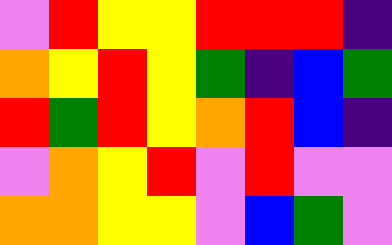[["violet", "red", "yellow", "yellow", "red", "red", "red", "indigo"], ["orange", "yellow", "red", "yellow", "green", "indigo", "blue", "green"], ["red", "green", "red", "yellow", "orange", "red", "blue", "indigo"], ["violet", "orange", "yellow", "red", "violet", "red", "violet", "violet"], ["orange", "orange", "yellow", "yellow", "violet", "blue", "green", "violet"]]